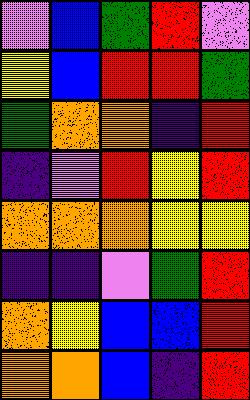[["violet", "blue", "green", "red", "violet"], ["yellow", "blue", "red", "red", "green"], ["green", "orange", "orange", "indigo", "red"], ["indigo", "violet", "red", "yellow", "red"], ["orange", "orange", "orange", "yellow", "yellow"], ["indigo", "indigo", "violet", "green", "red"], ["orange", "yellow", "blue", "blue", "red"], ["orange", "orange", "blue", "indigo", "red"]]